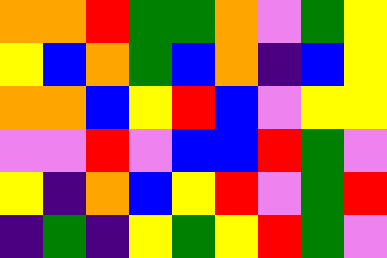[["orange", "orange", "red", "green", "green", "orange", "violet", "green", "yellow"], ["yellow", "blue", "orange", "green", "blue", "orange", "indigo", "blue", "yellow"], ["orange", "orange", "blue", "yellow", "red", "blue", "violet", "yellow", "yellow"], ["violet", "violet", "red", "violet", "blue", "blue", "red", "green", "violet"], ["yellow", "indigo", "orange", "blue", "yellow", "red", "violet", "green", "red"], ["indigo", "green", "indigo", "yellow", "green", "yellow", "red", "green", "violet"]]